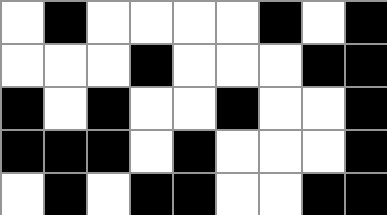[["white", "black", "white", "white", "white", "white", "black", "white", "black"], ["white", "white", "white", "black", "white", "white", "white", "black", "black"], ["black", "white", "black", "white", "white", "black", "white", "white", "black"], ["black", "black", "black", "white", "black", "white", "white", "white", "black"], ["white", "black", "white", "black", "black", "white", "white", "black", "black"]]